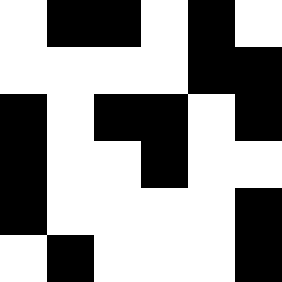[["white", "black", "black", "white", "black", "white"], ["white", "white", "white", "white", "black", "black"], ["black", "white", "black", "black", "white", "black"], ["black", "white", "white", "black", "white", "white"], ["black", "white", "white", "white", "white", "black"], ["white", "black", "white", "white", "white", "black"]]